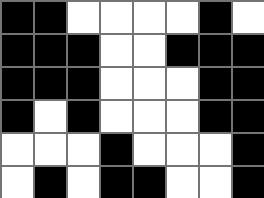[["black", "black", "white", "white", "white", "white", "black", "white"], ["black", "black", "black", "white", "white", "black", "black", "black"], ["black", "black", "black", "white", "white", "white", "black", "black"], ["black", "white", "black", "white", "white", "white", "black", "black"], ["white", "white", "white", "black", "white", "white", "white", "black"], ["white", "black", "white", "black", "black", "white", "white", "black"]]